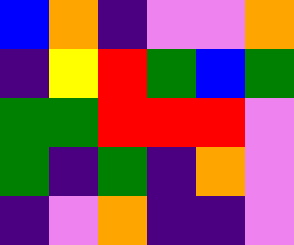[["blue", "orange", "indigo", "violet", "violet", "orange"], ["indigo", "yellow", "red", "green", "blue", "green"], ["green", "green", "red", "red", "red", "violet"], ["green", "indigo", "green", "indigo", "orange", "violet"], ["indigo", "violet", "orange", "indigo", "indigo", "violet"]]